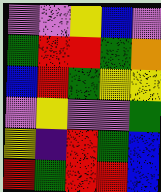[["violet", "violet", "yellow", "blue", "violet"], ["green", "red", "red", "green", "orange"], ["blue", "red", "green", "yellow", "yellow"], ["violet", "yellow", "violet", "violet", "green"], ["yellow", "indigo", "red", "green", "blue"], ["red", "green", "red", "red", "blue"]]